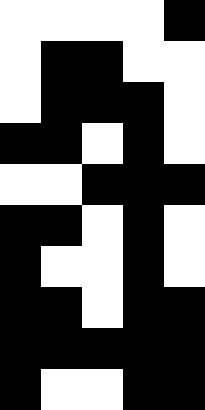[["white", "white", "white", "white", "black"], ["white", "black", "black", "white", "white"], ["white", "black", "black", "black", "white"], ["black", "black", "white", "black", "white"], ["white", "white", "black", "black", "black"], ["black", "black", "white", "black", "white"], ["black", "white", "white", "black", "white"], ["black", "black", "white", "black", "black"], ["black", "black", "black", "black", "black"], ["black", "white", "white", "black", "black"]]